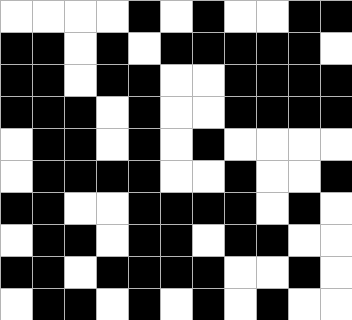[["white", "white", "white", "white", "black", "white", "black", "white", "white", "black", "black"], ["black", "black", "white", "black", "white", "black", "black", "black", "black", "black", "white"], ["black", "black", "white", "black", "black", "white", "white", "black", "black", "black", "black"], ["black", "black", "black", "white", "black", "white", "white", "black", "black", "black", "black"], ["white", "black", "black", "white", "black", "white", "black", "white", "white", "white", "white"], ["white", "black", "black", "black", "black", "white", "white", "black", "white", "white", "black"], ["black", "black", "white", "white", "black", "black", "black", "black", "white", "black", "white"], ["white", "black", "black", "white", "black", "black", "white", "black", "black", "white", "white"], ["black", "black", "white", "black", "black", "black", "black", "white", "white", "black", "white"], ["white", "black", "black", "white", "black", "white", "black", "white", "black", "white", "white"]]